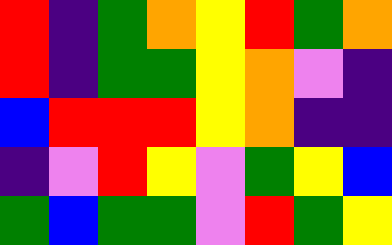[["red", "indigo", "green", "orange", "yellow", "red", "green", "orange"], ["red", "indigo", "green", "green", "yellow", "orange", "violet", "indigo"], ["blue", "red", "red", "red", "yellow", "orange", "indigo", "indigo"], ["indigo", "violet", "red", "yellow", "violet", "green", "yellow", "blue"], ["green", "blue", "green", "green", "violet", "red", "green", "yellow"]]